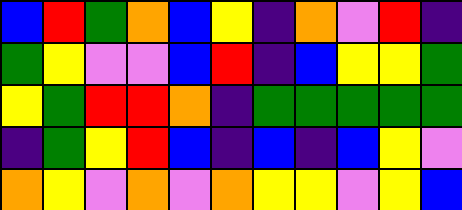[["blue", "red", "green", "orange", "blue", "yellow", "indigo", "orange", "violet", "red", "indigo"], ["green", "yellow", "violet", "violet", "blue", "red", "indigo", "blue", "yellow", "yellow", "green"], ["yellow", "green", "red", "red", "orange", "indigo", "green", "green", "green", "green", "green"], ["indigo", "green", "yellow", "red", "blue", "indigo", "blue", "indigo", "blue", "yellow", "violet"], ["orange", "yellow", "violet", "orange", "violet", "orange", "yellow", "yellow", "violet", "yellow", "blue"]]